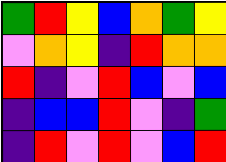[["green", "red", "yellow", "blue", "orange", "green", "yellow"], ["violet", "orange", "yellow", "indigo", "red", "orange", "orange"], ["red", "indigo", "violet", "red", "blue", "violet", "blue"], ["indigo", "blue", "blue", "red", "violet", "indigo", "green"], ["indigo", "red", "violet", "red", "violet", "blue", "red"]]